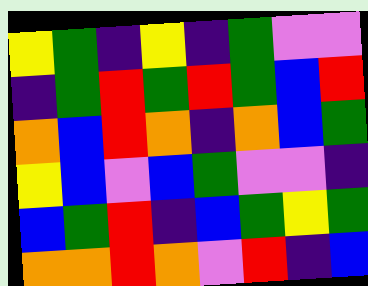[["yellow", "green", "indigo", "yellow", "indigo", "green", "violet", "violet"], ["indigo", "green", "red", "green", "red", "green", "blue", "red"], ["orange", "blue", "red", "orange", "indigo", "orange", "blue", "green"], ["yellow", "blue", "violet", "blue", "green", "violet", "violet", "indigo"], ["blue", "green", "red", "indigo", "blue", "green", "yellow", "green"], ["orange", "orange", "red", "orange", "violet", "red", "indigo", "blue"]]